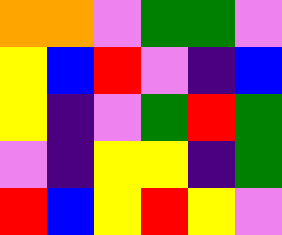[["orange", "orange", "violet", "green", "green", "violet"], ["yellow", "blue", "red", "violet", "indigo", "blue"], ["yellow", "indigo", "violet", "green", "red", "green"], ["violet", "indigo", "yellow", "yellow", "indigo", "green"], ["red", "blue", "yellow", "red", "yellow", "violet"]]